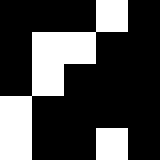[["black", "black", "black", "white", "black"], ["black", "white", "white", "black", "black"], ["black", "white", "black", "black", "black"], ["white", "black", "black", "black", "black"], ["white", "black", "black", "white", "black"]]